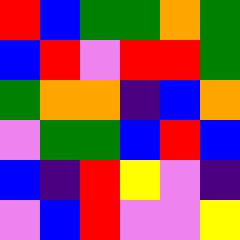[["red", "blue", "green", "green", "orange", "green"], ["blue", "red", "violet", "red", "red", "green"], ["green", "orange", "orange", "indigo", "blue", "orange"], ["violet", "green", "green", "blue", "red", "blue"], ["blue", "indigo", "red", "yellow", "violet", "indigo"], ["violet", "blue", "red", "violet", "violet", "yellow"]]